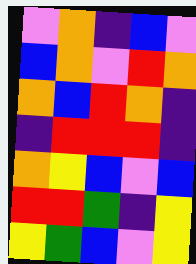[["violet", "orange", "indigo", "blue", "violet"], ["blue", "orange", "violet", "red", "orange"], ["orange", "blue", "red", "orange", "indigo"], ["indigo", "red", "red", "red", "indigo"], ["orange", "yellow", "blue", "violet", "blue"], ["red", "red", "green", "indigo", "yellow"], ["yellow", "green", "blue", "violet", "yellow"]]